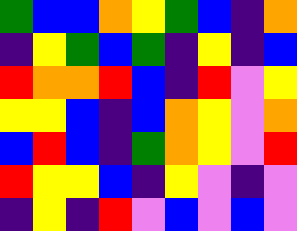[["green", "blue", "blue", "orange", "yellow", "green", "blue", "indigo", "orange"], ["indigo", "yellow", "green", "blue", "green", "indigo", "yellow", "indigo", "blue"], ["red", "orange", "orange", "red", "blue", "indigo", "red", "violet", "yellow"], ["yellow", "yellow", "blue", "indigo", "blue", "orange", "yellow", "violet", "orange"], ["blue", "red", "blue", "indigo", "green", "orange", "yellow", "violet", "red"], ["red", "yellow", "yellow", "blue", "indigo", "yellow", "violet", "indigo", "violet"], ["indigo", "yellow", "indigo", "red", "violet", "blue", "violet", "blue", "violet"]]